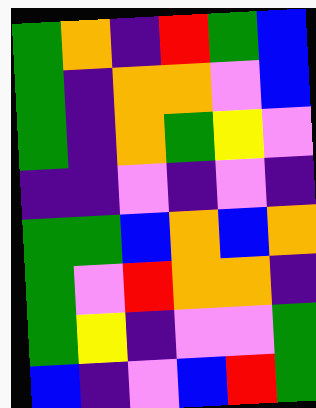[["green", "orange", "indigo", "red", "green", "blue"], ["green", "indigo", "orange", "orange", "violet", "blue"], ["green", "indigo", "orange", "green", "yellow", "violet"], ["indigo", "indigo", "violet", "indigo", "violet", "indigo"], ["green", "green", "blue", "orange", "blue", "orange"], ["green", "violet", "red", "orange", "orange", "indigo"], ["green", "yellow", "indigo", "violet", "violet", "green"], ["blue", "indigo", "violet", "blue", "red", "green"]]